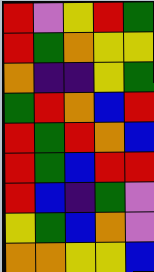[["red", "violet", "yellow", "red", "green"], ["red", "green", "orange", "yellow", "yellow"], ["orange", "indigo", "indigo", "yellow", "green"], ["green", "red", "orange", "blue", "red"], ["red", "green", "red", "orange", "blue"], ["red", "green", "blue", "red", "red"], ["red", "blue", "indigo", "green", "violet"], ["yellow", "green", "blue", "orange", "violet"], ["orange", "orange", "yellow", "yellow", "blue"]]